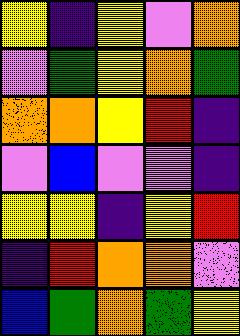[["yellow", "indigo", "yellow", "violet", "orange"], ["violet", "green", "yellow", "orange", "green"], ["orange", "orange", "yellow", "red", "indigo"], ["violet", "blue", "violet", "violet", "indigo"], ["yellow", "yellow", "indigo", "yellow", "red"], ["indigo", "red", "orange", "orange", "violet"], ["blue", "green", "orange", "green", "yellow"]]